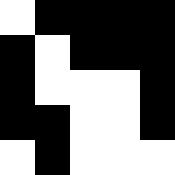[["white", "black", "black", "black", "black"], ["black", "white", "black", "black", "black"], ["black", "white", "white", "white", "black"], ["black", "black", "white", "white", "black"], ["white", "black", "white", "white", "white"]]